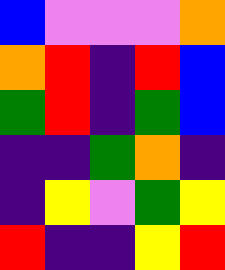[["blue", "violet", "violet", "violet", "orange"], ["orange", "red", "indigo", "red", "blue"], ["green", "red", "indigo", "green", "blue"], ["indigo", "indigo", "green", "orange", "indigo"], ["indigo", "yellow", "violet", "green", "yellow"], ["red", "indigo", "indigo", "yellow", "red"]]